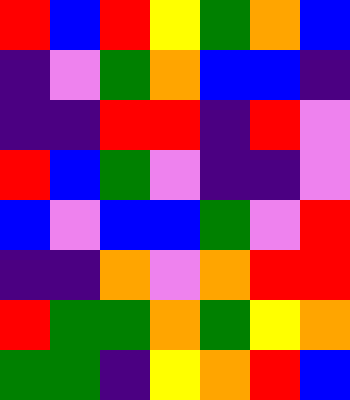[["red", "blue", "red", "yellow", "green", "orange", "blue"], ["indigo", "violet", "green", "orange", "blue", "blue", "indigo"], ["indigo", "indigo", "red", "red", "indigo", "red", "violet"], ["red", "blue", "green", "violet", "indigo", "indigo", "violet"], ["blue", "violet", "blue", "blue", "green", "violet", "red"], ["indigo", "indigo", "orange", "violet", "orange", "red", "red"], ["red", "green", "green", "orange", "green", "yellow", "orange"], ["green", "green", "indigo", "yellow", "orange", "red", "blue"]]